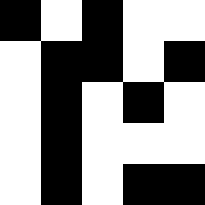[["black", "white", "black", "white", "white"], ["white", "black", "black", "white", "black"], ["white", "black", "white", "black", "white"], ["white", "black", "white", "white", "white"], ["white", "black", "white", "black", "black"]]